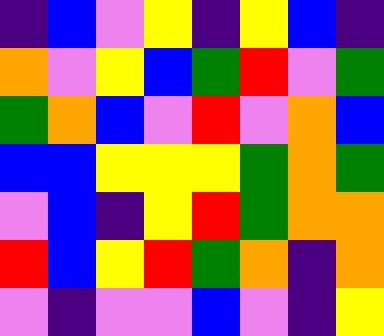[["indigo", "blue", "violet", "yellow", "indigo", "yellow", "blue", "indigo"], ["orange", "violet", "yellow", "blue", "green", "red", "violet", "green"], ["green", "orange", "blue", "violet", "red", "violet", "orange", "blue"], ["blue", "blue", "yellow", "yellow", "yellow", "green", "orange", "green"], ["violet", "blue", "indigo", "yellow", "red", "green", "orange", "orange"], ["red", "blue", "yellow", "red", "green", "orange", "indigo", "orange"], ["violet", "indigo", "violet", "violet", "blue", "violet", "indigo", "yellow"]]